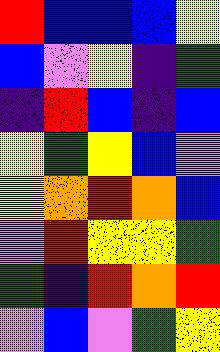[["red", "blue", "blue", "blue", "yellow"], ["blue", "violet", "yellow", "indigo", "green"], ["indigo", "red", "blue", "indigo", "blue"], ["yellow", "green", "yellow", "blue", "violet"], ["yellow", "orange", "red", "orange", "blue"], ["violet", "red", "yellow", "yellow", "green"], ["green", "indigo", "red", "orange", "red"], ["violet", "blue", "violet", "green", "yellow"]]